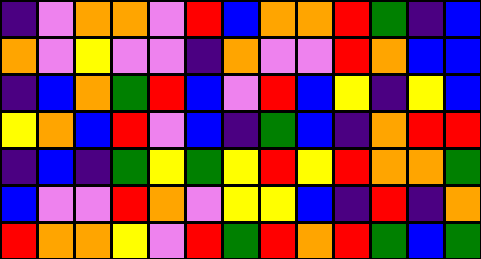[["indigo", "violet", "orange", "orange", "violet", "red", "blue", "orange", "orange", "red", "green", "indigo", "blue"], ["orange", "violet", "yellow", "violet", "violet", "indigo", "orange", "violet", "violet", "red", "orange", "blue", "blue"], ["indigo", "blue", "orange", "green", "red", "blue", "violet", "red", "blue", "yellow", "indigo", "yellow", "blue"], ["yellow", "orange", "blue", "red", "violet", "blue", "indigo", "green", "blue", "indigo", "orange", "red", "red"], ["indigo", "blue", "indigo", "green", "yellow", "green", "yellow", "red", "yellow", "red", "orange", "orange", "green"], ["blue", "violet", "violet", "red", "orange", "violet", "yellow", "yellow", "blue", "indigo", "red", "indigo", "orange"], ["red", "orange", "orange", "yellow", "violet", "red", "green", "red", "orange", "red", "green", "blue", "green"]]